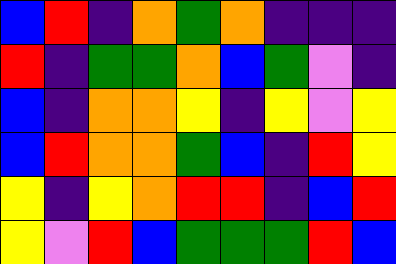[["blue", "red", "indigo", "orange", "green", "orange", "indigo", "indigo", "indigo"], ["red", "indigo", "green", "green", "orange", "blue", "green", "violet", "indigo"], ["blue", "indigo", "orange", "orange", "yellow", "indigo", "yellow", "violet", "yellow"], ["blue", "red", "orange", "orange", "green", "blue", "indigo", "red", "yellow"], ["yellow", "indigo", "yellow", "orange", "red", "red", "indigo", "blue", "red"], ["yellow", "violet", "red", "blue", "green", "green", "green", "red", "blue"]]